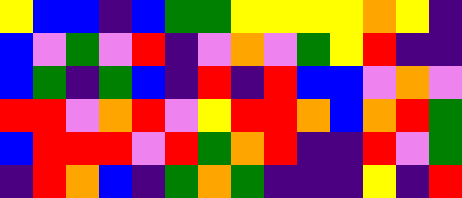[["yellow", "blue", "blue", "indigo", "blue", "green", "green", "yellow", "yellow", "yellow", "yellow", "orange", "yellow", "indigo"], ["blue", "violet", "green", "violet", "red", "indigo", "violet", "orange", "violet", "green", "yellow", "red", "indigo", "indigo"], ["blue", "green", "indigo", "green", "blue", "indigo", "red", "indigo", "red", "blue", "blue", "violet", "orange", "violet"], ["red", "red", "violet", "orange", "red", "violet", "yellow", "red", "red", "orange", "blue", "orange", "red", "green"], ["blue", "red", "red", "red", "violet", "red", "green", "orange", "red", "indigo", "indigo", "red", "violet", "green"], ["indigo", "red", "orange", "blue", "indigo", "green", "orange", "green", "indigo", "indigo", "indigo", "yellow", "indigo", "red"]]